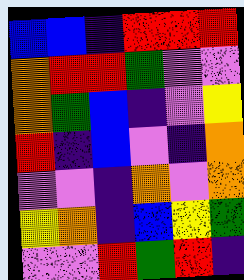[["blue", "blue", "indigo", "red", "red", "red"], ["orange", "red", "red", "green", "violet", "violet"], ["orange", "green", "blue", "indigo", "violet", "yellow"], ["red", "indigo", "blue", "violet", "indigo", "orange"], ["violet", "violet", "indigo", "orange", "violet", "orange"], ["yellow", "orange", "indigo", "blue", "yellow", "green"], ["violet", "violet", "red", "green", "red", "indigo"]]